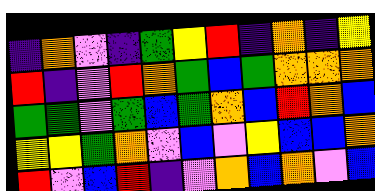[["indigo", "orange", "violet", "indigo", "green", "yellow", "red", "indigo", "orange", "indigo", "yellow"], ["red", "indigo", "violet", "red", "orange", "green", "blue", "green", "orange", "orange", "orange"], ["green", "green", "violet", "green", "blue", "green", "orange", "blue", "red", "orange", "blue"], ["yellow", "yellow", "green", "orange", "violet", "blue", "violet", "yellow", "blue", "blue", "orange"], ["red", "violet", "blue", "red", "indigo", "violet", "orange", "blue", "orange", "violet", "blue"]]